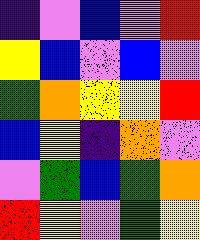[["indigo", "violet", "blue", "violet", "red"], ["yellow", "blue", "violet", "blue", "violet"], ["green", "orange", "yellow", "yellow", "red"], ["blue", "yellow", "indigo", "orange", "violet"], ["violet", "green", "blue", "green", "orange"], ["red", "yellow", "violet", "green", "yellow"]]